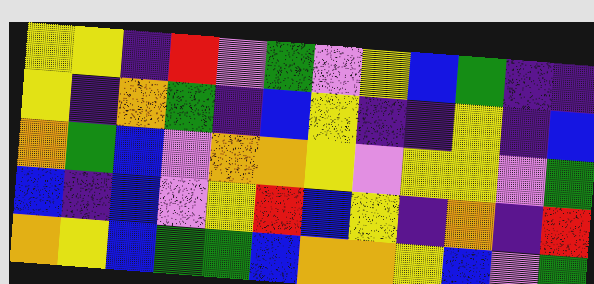[["yellow", "yellow", "indigo", "red", "violet", "green", "violet", "yellow", "blue", "green", "indigo", "indigo"], ["yellow", "indigo", "orange", "green", "indigo", "blue", "yellow", "indigo", "indigo", "yellow", "indigo", "blue"], ["orange", "green", "blue", "violet", "orange", "orange", "yellow", "violet", "yellow", "yellow", "violet", "green"], ["blue", "indigo", "blue", "violet", "yellow", "red", "blue", "yellow", "indigo", "orange", "indigo", "red"], ["orange", "yellow", "blue", "green", "green", "blue", "orange", "orange", "yellow", "blue", "violet", "green"]]